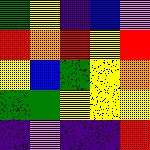[["green", "yellow", "indigo", "blue", "violet"], ["red", "orange", "red", "yellow", "red"], ["yellow", "blue", "green", "yellow", "orange"], ["green", "green", "yellow", "yellow", "yellow"], ["indigo", "violet", "indigo", "indigo", "red"]]